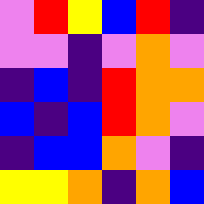[["violet", "red", "yellow", "blue", "red", "indigo"], ["violet", "violet", "indigo", "violet", "orange", "violet"], ["indigo", "blue", "indigo", "red", "orange", "orange"], ["blue", "indigo", "blue", "red", "orange", "violet"], ["indigo", "blue", "blue", "orange", "violet", "indigo"], ["yellow", "yellow", "orange", "indigo", "orange", "blue"]]